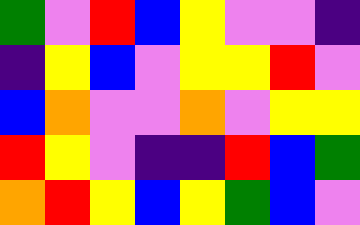[["green", "violet", "red", "blue", "yellow", "violet", "violet", "indigo"], ["indigo", "yellow", "blue", "violet", "yellow", "yellow", "red", "violet"], ["blue", "orange", "violet", "violet", "orange", "violet", "yellow", "yellow"], ["red", "yellow", "violet", "indigo", "indigo", "red", "blue", "green"], ["orange", "red", "yellow", "blue", "yellow", "green", "blue", "violet"]]